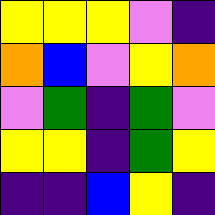[["yellow", "yellow", "yellow", "violet", "indigo"], ["orange", "blue", "violet", "yellow", "orange"], ["violet", "green", "indigo", "green", "violet"], ["yellow", "yellow", "indigo", "green", "yellow"], ["indigo", "indigo", "blue", "yellow", "indigo"]]